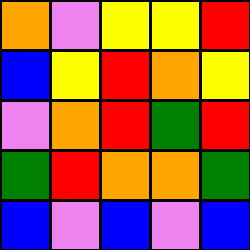[["orange", "violet", "yellow", "yellow", "red"], ["blue", "yellow", "red", "orange", "yellow"], ["violet", "orange", "red", "green", "red"], ["green", "red", "orange", "orange", "green"], ["blue", "violet", "blue", "violet", "blue"]]